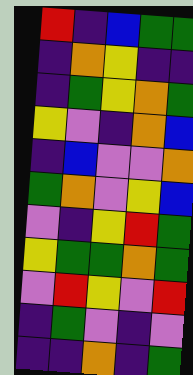[["red", "indigo", "blue", "green", "green"], ["indigo", "orange", "yellow", "indigo", "indigo"], ["indigo", "green", "yellow", "orange", "green"], ["yellow", "violet", "indigo", "orange", "blue"], ["indigo", "blue", "violet", "violet", "orange"], ["green", "orange", "violet", "yellow", "blue"], ["violet", "indigo", "yellow", "red", "green"], ["yellow", "green", "green", "orange", "green"], ["violet", "red", "yellow", "violet", "red"], ["indigo", "green", "violet", "indigo", "violet"], ["indigo", "indigo", "orange", "indigo", "green"]]